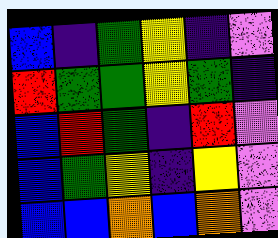[["blue", "indigo", "green", "yellow", "indigo", "violet"], ["red", "green", "green", "yellow", "green", "indigo"], ["blue", "red", "green", "indigo", "red", "violet"], ["blue", "green", "yellow", "indigo", "yellow", "violet"], ["blue", "blue", "orange", "blue", "orange", "violet"]]